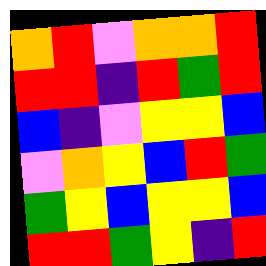[["orange", "red", "violet", "orange", "orange", "red"], ["red", "red", "indigo", "red", "green", "red"], ["blue", "indigo", "violet", "yellow", "yellow", "blue"], ["violet", "orange", "yellow", "blue", "red", "green"], ["green", "yellow", "blue", "yellow", "yellow", "blue"], ["red", "red", "green", "yellow", "indigo", "red"]]